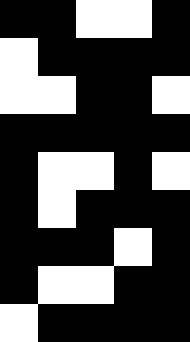[["black", "black", "white", "white", "black"], ["white", "black", "black", "black", "black"], ["white", "white", "black", "black", "white"], ["black", "black", "black", "black", "black"], ["black", "white", "white", "black", "white"], ["black", "white", "black", "black", "black"], ["black", "black", "black", "white", "black"], ["black", "white", "white", "black", "black"], ["white", "black", "black", "black", "black"]]